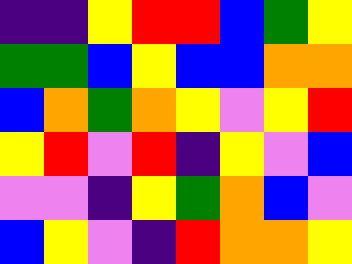[["indigo", "indigo", "yellow", "red", "red", "blue", "green", "yellow"], ["green", "green", "blue", "yellow", "blue", "blue", "orange", "orange"], ["blue", "orange", "green", "orange", "yellow", "violet", "yellow", "red"], ["yellow", "red", "violet", "red", "indigo", "yellow", "violet", "blue"], ["violet", "violet", "indigo", "yellow", "green", "orange", "blue", "violet"], ["blue", "yellow", "violet", "indigo", "red", "orange", "orange", "yellow"]]